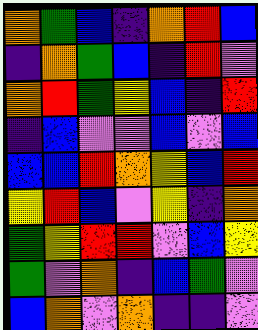[["orange", "green", "blue", "indigo", "orange", "red", "blue"], ["indigo", "orange", "green", "blue", "indigo", "red", "violet"], ["orange", "red", "green", "yellow", "blue", "indigo", "red"], ["indigo", "blue", "violet", "violet", "blue", "violet", "blue"], ["blue", "blue", "red", "orange", "yellow", "blue", "red"], ["yellow", "red", "blue", "violet", "yellow", "indigo", "orange"], ["green", "yellow", "red", "red", "violet", "blue", "yellow"], ["green", "violet", "orange", "indigo", "blue", "green", "violet"], ["blue", "orange", "violet", "orange", "indigo", "indigo", "violet"]]